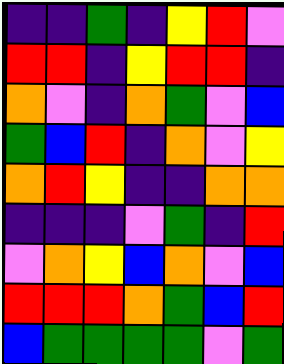[["indigo", "indigo", "green", "indigo", "yellow", "red", "violet"], ["red", "red", "indigo", "yellow", "red", "red", "indigo"], ["orange", "violet", "indigo", "orange", "green", "violet", "blue"], ["green", "blue", "red", "indigo", "orange", "violet", "yellow"], ["orange", "red", "yellow", "indigo", "indigo", "orange", "orange"], ["indigo", "indigo", "indigo", "violet", "green", "indigo", "red"], ["violet", "orange", "yellow", "blue", "orange", "violet", "blue"], ["red", "red", "red", "orange", "green", "blue", "red"], ["blue", "green", "green", "green", "green", "violet", "green"]]